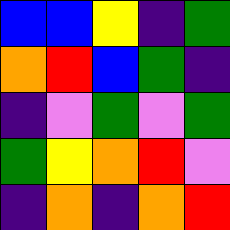[["blue", "blue", "yellow", "indigo", "green"], ["orange", "red", "blue", "green", "indigo"], ["indigo", "violet", "green", "violet", "green"], ["green", "yellow", "orange", "red", "violet"], ["indigo", "orange", "indigo", "orange", "red"]]